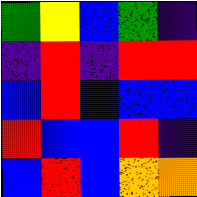[["green", "yellow", "blue", "green", "indigo"], ["indigo", "red", "indigo", "red", "red"], ["blue", "red", "blue", "blue", "blue"], ["red", "blue", "blue", "red", "indigo"], ["blue", "red", "blue", "orange", "orange"]]